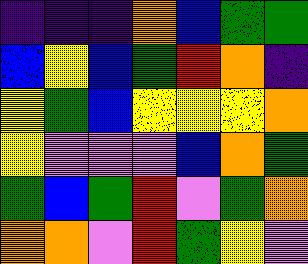[["indigo", "indigo", "indigo", "orange", "blue", "green", "green"], ["blue", "yellow", "blue", "green", "red", "orange", "indigo"], ["yellow", "green", "blue", "yellow", "yellow", "yellow", "orange"], ["yellow", "violet", "violet", "violet", "blue", "orange", "green"], ["green", "blue", "green", "red", "violet", "green", "orange"], ["orange", "orange", "violet", "red", "green", "yellow", "violet"]]